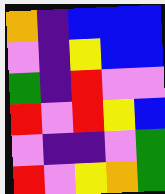[["orange", "indigo", "blue", "blue", "blue"], ["violet", "indigo", "yellow", "blue", "blue"], ["green", "indigo", "red", "violet", "violet"], ["red", "violet", "red", "yellow", "blue"], ["violet", "indigo", "indigo", "violet", "green"], ["red", "violet", "yellow", "orange", "green"]]